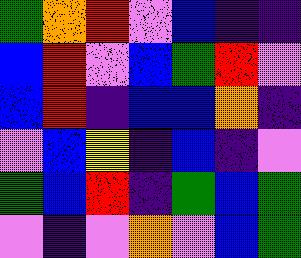[["green", "orange", "red", "violet", "blue", "indigo", "indigo"], ["blue", "red", "violet", "blue", "green", "red", "violet"], ["blue", "red", "indigo", "blue", "blue", "orange", "indigo"], ["violet", "blue", "yellow", "indigo", "blue", "indigo", "violet"], ["green", "blue", "red", "indigo", "green", "blue", "green"], ["violet", "indigo", "violet", "orange", "violet", "blue", "green"]]